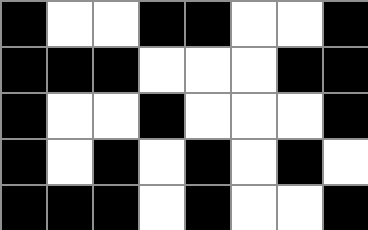[["black", "white", "white", "black", "black", "white", "white", "black"], ["black", "black", "black", "white", "white", "white", "black", "black"], ["black", "white", "white", "black", "white", "white", "white", "black"], ["black", "white", "black", "white", "black", "white", "black", "white"], ["black", "black", "black", "white", "black", "white", "white", "black"]]